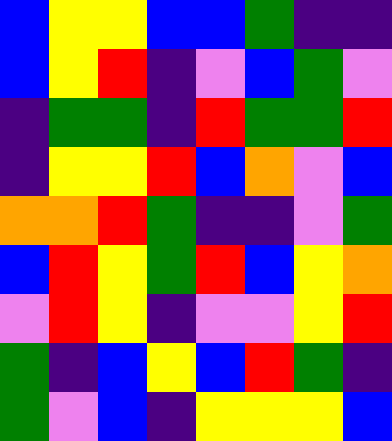[["blue", "yellow", "yellow", "blue", "blue", "green", "indigo", "indigo"], ["blue", "yellow", "red", "indigo", "violet", "blue", "green", "violet"], ["indigo", "green", "green", "indigo", "red", "green", "green", "red"], ["indigo", "yellow", "yellow", "red", "blue", "orange", "violet", "blue"], ["orange", "orange", "red", "green", "indigo", "indigo", "violet", "green"], ["blue", "red", "yellow", "green", "red", "blue", "yellow", "orange"], ["violet", "red", "yellow", "indigo", "violet", "violet", "yellow", "red"], ["green", "indigo", "blue", "yellow", "blue", "red", "green", "indigo"], ["green", "violet", "blue", "indigo", "yellow", "yellow", "yellow", "blue"]]